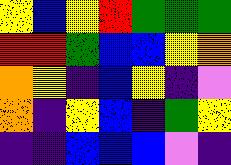[["yellow", "blue", "yellow", "red", "green", "green", "green"], ["red", "red", "green", "blue", "blue", "yellow", "orange"], ["orange", "yellow", "indigo", "blue", "yellow", "indigo", "violet"], ["orange", "indigo", "yellow", "blue", "indigo", "green", "yellow"], ["indigo", "indigo", "blue", "blue", "blue", "violet", "indigo"]]